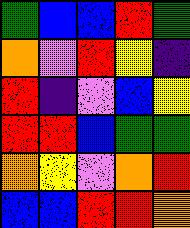[["green", "blue", "blue", "red", "green"], ["orange", "violet", "red", "yellow", "indigo"], ["red", "indigo", "violet", "blue", "yellow"], ["red", "red", "blue", "green", "green"], ["orange", "yellow", "violet", "orange", "red"], ["blue", "blue", "red", "red", "orange"]]